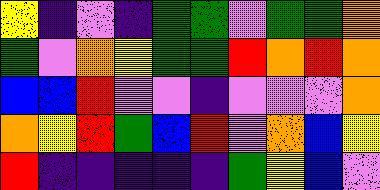[["yellow", "indigo", "violet", "indigo", "green", "green", "violet", "green", "green", "orange"], ["green", "violet", "orange", "yellow", "green", "green", "red", "orange", "red", "orange"], ["blue", "blue", "red", "violet", "violet", "indigo", "violet", "violet", "violet", "orange"], ["orange", "yellow", "red", "green", "blue", "red", "violet", "orange", "blue", "yellow"], ["red", "indigo", "indigo", "indigo", "indigo", "indigo", "green", "yellow", "blue", "violet"]]